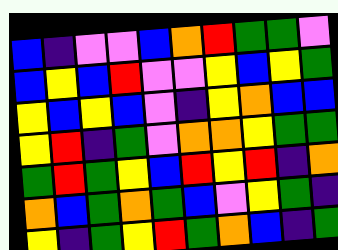[["blue", "indigo", "violet", "violet", "blue", "orange", "red", "green", "green", "violet"], ["blue", "yellow", "blue", "red", "violet", "violet", "yellow", "blue", "yellow", "green"], ["yellow", "blue", "yellow", "blue", "violet", "indigo", "yellow", "orange", "blue", "blue"], ["yellow", "red", "indigo", "green", "violet", "orange", "orange", "yellow", "green", "green"], ["green", "red", "green", "yellow", "blue", "red", "yellow", "red", "indigo", "orange"], ["orange", "blue", "green", "orange", "green", "blue", "violet", "yellow", "green", "indigo"], ["yellow", "indigo", "green", "yellow", "red", "green", "orange", "blue", "indigo", "green"]]